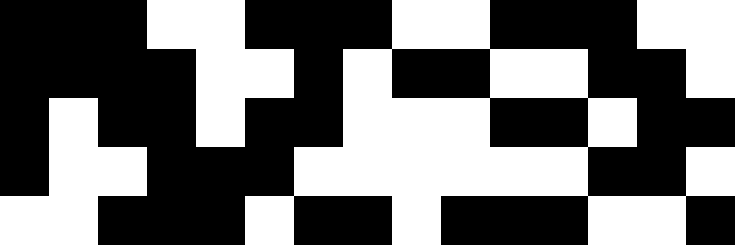[["black", "black", "black", "white", "white", "black", "black", "black", "white", "white", "black", "black", "black", "white", "white"], ["black", "black", "black", "black", "white", "white", "black", "white", "black", "black", "white", "white", "black", "black", "white"], ["black", "white", "black", "black", "white", "black", "black", "white", "white", "white", "black", "black", "white", "black", "black"], ["black", "white", "white", "black", "black", "black", "white", "white", "white", "white", "white", "white", "black", "black", "white"], ["white", "white", "black", "black", "black", "white", "black", "black", "white", "black", "black", "black", "white", "white", "black"]]